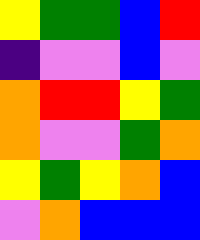[["yellow", "green", "green", "blue", "red"], ["indigo", "violet", "violet", "blue", "violet"], ["orange", "red", "red", "yellow", "green"], ["orange", "violet", "violet", "green", "orange"], ["yellow", "green", "yellow", "orange", "blue"], ["violet", "orange", "blue", "blue", "blue"]]